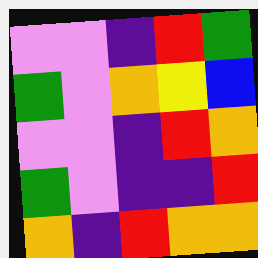[["violet", "violet", "indigo", "red", "green"], ["green", "violet", "orange", "yellow", "blue"], ["violet", "violet", "indigo", "red", "orange"], ["green", "violet", "indigo", "indigo", "red"], ["orange", "indigo", "red", "orange", "orange"]]